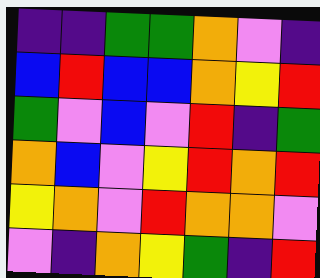[["indigo", "indigo", "green", "green", "orange", "violet", "indigo"], ["blue", "red", "blue", "blue", "orange", "yellow", "red"], ["green", "violet", "blue", "violet", "red", "indigo", "green"], ["orange", "blue", "violet", "yellow", "red", "orange", "red"], ["yellow", "orange", "violet", "red", "orange", "orange", "violet"], ["violet", "indigo", "orange", "yellow", "green", "indigo", "red"]]